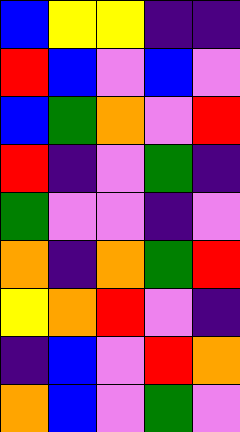[["blue", "yellow", "yellow", "indigo", "indigo"], ["red", "blue", "violet", "blue", "violet"], ["blue", "green", "orange", "violet", "red"], ["red", "indigo", "violet", "green", "indigo"], ["green", "violet", "violet", "indigo", "violet"], ["orange", "indigo", "orange", "green", "red"], ["yellow", "orange", "red", "violet", "indigo"], ["indigo", "blue", "violet", "red", "orange"], ["orange", "blue", "violet", "green", "violet"]]